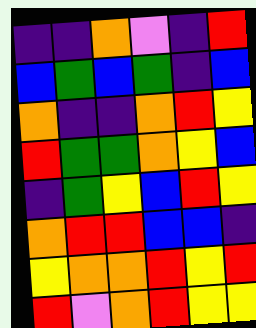[["indigo", "indigo", "orange", "violet", "indigo", "red"], ["blue", "green", "blue", "green", "indigo", "blue"], ["orange", "indigo", "indigo", "orange", "red", "yellow"], ["red", "green", "green", "orange", "yellow", "blue"], ["indigo", "green", "yellow", "blue", "red", "yellow"], ["orange", "red", "red", "blue", "blue", "indigo"], ["yellow", "orange", "orange", "red", "yellow", "red"], ["red", "violet", "orange", "red", "yellow", "yellow"]]